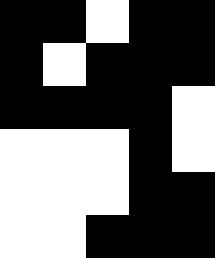[["black", "black", "white", "black", "black"], ["black", "white", "black", "black", "black"], ["black", "black", "black", "black", "white"], ["white", "white", "white", "black", "white"], ["white", "white", "white", "black", "black"], ["white", "white", "black", "black", "black"]]